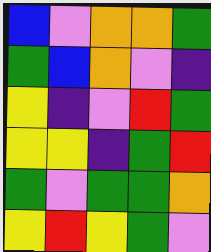[["blue", "violet", "orange", "orange", "green"], ["green", "blue", "orange", "violet", "indigo"], ["yellow", "indigo", "violet", "red", "green"], ["yellow", "yellow", "indigo", "green", "red"], ["green", "violet", "green", "green", "orange"], ["yellow", "red", "yellow", "green", "violet"]]